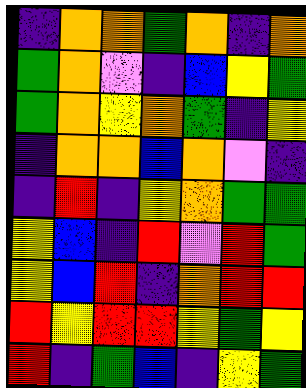[["indigo", "orange", "orange", "green", "orange", "indigo", "orange"], ["green", "orange", "violet", "indigo", "blue", "yellow", "green"], ["green", "orange", "yellow", "orange", "green", "indigo", "yellow"], ["indigo", "orange", "orange", "blue", "orange", "violet", "indigo"], ["indigo", "red", "indigo", "yellow", "orange", "green", "green"], ["yellow", "blue", "indigo", "red", "violet", "red", "green"], ["yellow", "blue", "red", "indigo", "orange", "red", "red"], ["red", "yellow", "red", "red", "yellow", "green", "yellow"], ["red", "indigo", "green", "blue", "indigo", "yellow", "green"]]